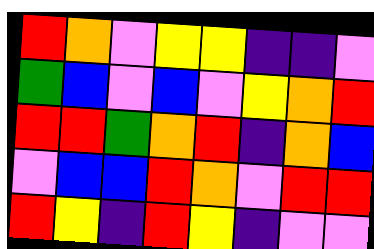[["red", "orange", "violet", "yellow", "yellow", "indigo", "indigo", "violet"], ["green", "blue", "violet", "blue", "violet", "yellow", "orange", "red"], ["red", "red", "green", "orange", "red", "indigo", "orange", "blue"], ["violet", "blue", "blue", "red", "orange", "violet", "red", "red"], ["red", "yellow", "indigo", "red", "yellow", "indigo", "violet", "violet"]]